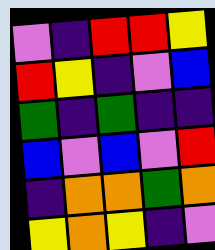[["violet", "indigo", "red", "red", "yellow"], ["red", "yellow", "indigo", "violet", "blue"], ["green", "indigo", "green", "indigo", "indigo"], ["blue", "violet", "blue", "violet", "red"], ["indigo", "orange", "orange", "green", "orange"], ["yellow", "orange", "yellow", "indigo", "violet"]]